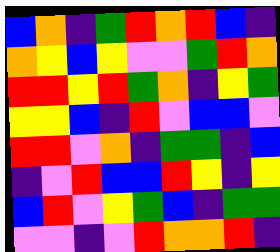[["blue", "orange", "indigo", "green", "red", "orange", "red", "blue", "indigo"], ["orange", "yellow", "blue", "yellow", "violet", "violet", "green", "red", "orange"], ["red", "red", "yellow", "red", "green", "orange", "indigo", "yellow", "green"], ["yellow", "yellow", "blue", "indigo", "red", "violet", "blue", "blue", "violet"], ["red", "red", "violet", "orange", "indigo", "green", "green", "indigo", "blue"], ["indigo", "violet", "red", "blue", "blue", "red", "yellow", "indigo", "yellow"], ["blue", "red", "violet", "yellow", "green", "blue", "indigo", "green", "green"], ["violet", "violet", "indigo", "violet", "red", "orange", "orange", "red", "indigo"]]